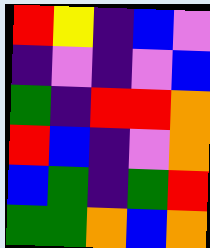[["red", "yellow", "indigo", "blue", "violet"], ["indigo", "violet", "indigo", "violet", "blue"], ["green", "indigo", "red", "red", "orange"], ["red", "blue", "indigo", "violet", "orange"], ["blue", "green", "indigo", "green", "red"], ["green", "green", "orange", "blue", "orange"]]